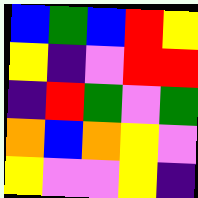[["blue", "green", "blue", "red", "yellow"], ["yellow", "indigo", "violet", "red", "red"], ["indigo", "red", "green", "violet", "green"], ["orange", "blue", "orange", "yellow", "violet"], ["yellow", "violet", "violet", "yellow", "indigo"]]